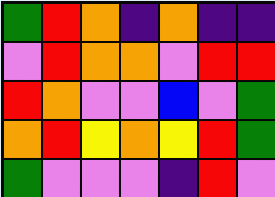[["green", "red", "orange", "indigo", "orange", "indigo", "indigo"], ["violet", "red", "orange", "orange", "violet", "red", "red"], ["red", "orange", "violet", "violet", "blue", "violet", "green"], ["orange", "red", "yellow", "orange", "yellow", "red", "green"], ["green", "violet", "violet", "violet", "indigo", "red", "violet"]]